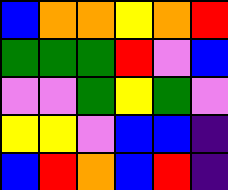[["blue", "orange", "orange", "yellow", "orange", "red"], ["green", "green", "green", "red", "violet", "blue"], ["violet", "violet", "green", "yellow", "green", "violet"], ["yellow", "yellow", "violet", "blue", "blue", "indigo"], ["blue", "red", "orange", "blue", "red", "indigo"]]